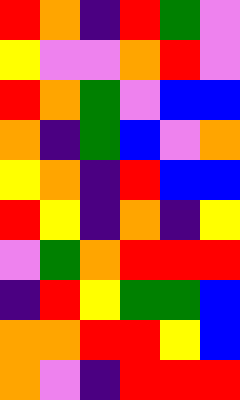[["red", "orange", "indigo", "red", "green", "violet"], ["yellow", "violet", "violet", "orange", "red", "violet"], ["red", "orange", "green", "violet", "blue", "blue"], ["orange", "indigo", "green", "blue", "violet", "orange"], ["yellow", "orange", "indigo", "red", "blue", "blue"], ["red", "yellow", "indigo", "orange", "indigo", "yellow"], ["violet", "green", "orange", "red", "red", "red"], ["indigo", "red", "yellow", "green", "green", "blue"], ["orange", "orange", "red", "red", "yellow", "blue"], ["orange", "violet", "indigo", "red", "red", "red"]]